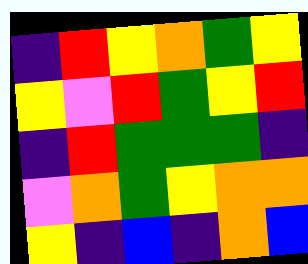[["indigo", "red", "yellow", "orange", "green", "yellow"], ["yellow", "violet", "red", "green", "yellow", "red"], ["indigo", "red", "green", "green", "green", "indigo"], ["violet", "orange", "green", "yellow", "orange", "orange"], ["yellow", "indigo", "blue", "indigo", "orange", "blue"]]